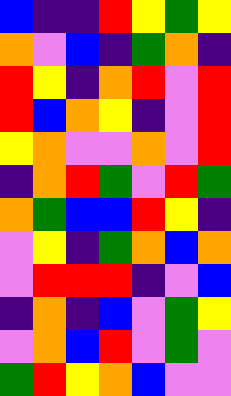[["blue", "indigo", "indigo", "red", "yellow", "green", "yellow"], ["orange", "violet", "blue", "indigo", "green", "orange", "indigo"], ["red", "yellow", "indigo", "orange", "red", "violet", "red"], ["red", "blue", "orange", "yellow", "indigo", "violet", "red"], ["yellow", "orange", "violet", "violet", "orange", "violet", "red"], ["indigo", "orange", "red", "green", "violet", "red", "green"], ["orange", "green", "blue", "blue", "red", "yellow", "indigo"], ["violet", "yellow", "indigo", "green", "orange", "blue", "orange"], ["violet", "red", "red", "red", "indigo", "violet", "blue"], ["indigo", "orange", "indigo", "blue", "violet", "green", "yellow"], ["violet", "orange", "blue", "red", "violet", "green", "violet"], ["green", "red", "yellow", "orange", "blue", "violet", "violet"]]